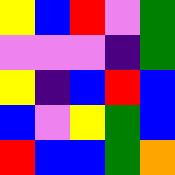[["yellow", "blue", "red", "violet", "green"], ["violet", "violet", "violet", "indigo", "green"], ["yellow", "indigo", "blue", "red", "blue"], ["blue", "violet", "yellow", "green", "blue"], ["red", "blue", "blue", "green", "orange"]]